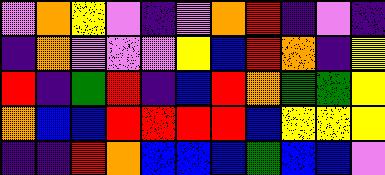[["violet", "orange", "yellow", "violet", "indigo", "violet", "orange", "red", "indigo", "violet", "indigo"], ["indigo", "orange", "violet", "violet", "violet", "yellow", "blue", "red", "orange", "indigo", "yellow"], ["red", "indigo", "green", "red", "indigo", "blue", "red", "orange", "green", "green", "yellow"], ["orange", "blue", "blue", "red", "red", "red", "red", "blue", "yellow", "yellow", "yellow"], ["indigo", "indigo", "red", "orange", "blue", "blue", "blue", "green", "blue", "blue", "violet"]]